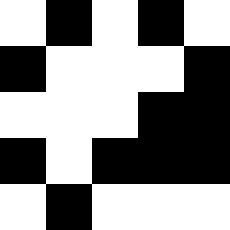[["white", "black", "white", "black", "white"], ["black", "white", "white", "white", "black"], ["white", "white", "white", "black", "black"], ["black", "white", "black", "black", "black"], ["white", "black", "white", "white", "white"]]